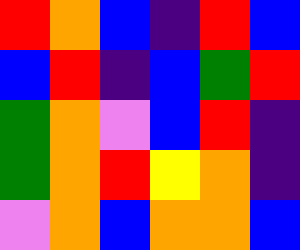[["red", "orange", "blue", "indigo", "red", "blue"], ["blue", "red", "indigo", "blue", "green", "red"], ["green", "orange", "violet", "blue", "red", "indigo"], ["green", "orange", "red", "yellow", "orange", "indigo"], ["violet", "orange", "blue", "orange", "orange", "blue"]]